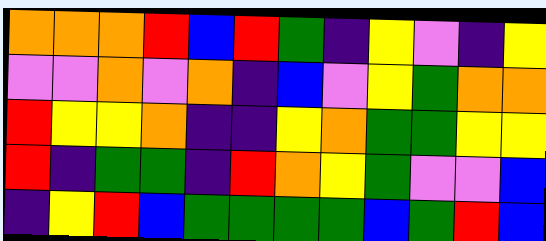[["orange", "orange", "orange", "red", "blue", "red", "green", "indigo", "yellow", "violet", "indigo", "yellow"], ["violet", "violet", "orange", "violet", "orange", "indigo", "blue", "violet", "yellow", "green", "orange", "orange"], ["red", "yellow", "yellow", "orange", "indigo", "indigo", "yellow", "orange", "green", "green", "yellow", "yellow"], ["red", "indigo", "green", "green", "indigo", "red", "orange", "yellow", "green", "violet", "violet", "blue"], ["indigo", "yellow", "red", "blue", "green", "green", "green", "green", "blue", "green", "red", "blue"]]